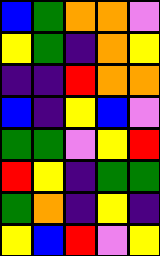[["blue", "green", "orange", "orange", "violet"], ["yellow", "green", "indigo", "orange", "yellow"], ["indigo", "indigo", "red", "orange", "orange"], ["blue", "indigo", "yellow", "blue", "violet"], ["green", "green", "violet", "yellow", "red"], ["red", "yellow", "indigo", "green", "green"], ["green", "orange", "indigo", "yellow", "indigo"], ["yellow", "blue", "red", "violet", "yellow"]]